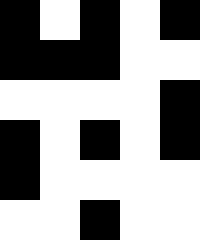[["black", "white", "black", "white", "black"], ["black", "black", "black", "white", "white"], ["white", "white", "white", "white", "black"], ["black", "white", "black", "white", "black"], ["black", "white", "white", "white", "white"], ["white", "white", "black", "white", "white"]]